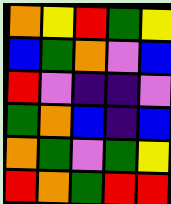[["orange", "yellow", "red", "green", "yellow"], ["blue", "green", "orange", "violet", "blue"], ["red", "violet", "indigo", "indigo", "violet"], ["green", "orange", "blue", "indigo", "blue"], ["orange", "green", "violet", "green", "yellow"], ["red", "orange", "green", "red", "red"]]